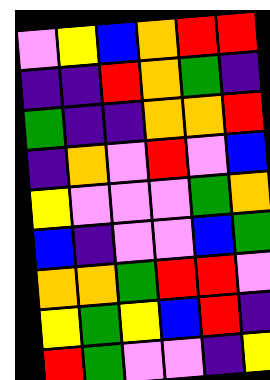[["violet", "yellow", "blue", "orange", "red", "red"], ["indigo", "indigo", "red", "orange", "green", "indigo"], ["green", "indigo", "indigo", "orange", "orange", "red"], ["indigo", "orange", "violet", "red", "violet", "blue"], ["yellow", "violet", "violet", "violet", "green", "orange"], ["blue", "indigo", "violet", "violet", "blue", "green"], ["orange", "orange", "green", "red", "red", "violet"], ["yellow", "green", "yellow", "blue", "red", "indigo"], ["red", "green", "violet", "violet", "indigo", "yellow"]]